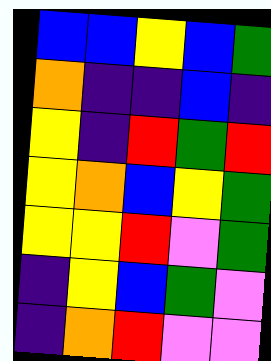[["blue", "blue", "yellow", "blue", "green"], ["orange", "indigo", "indigo", "blue", "indigo"], ["yellow", "indigo", "red", "green", "red"], ["yellow", "orange", "blue", "yellow", "green"], ["yellow", "yellow", "red", "violet", "green"], ["indigo", "yellow", "blue", "green", "violet"], ["indigo", "orange", "red", "violet", "violet"]]